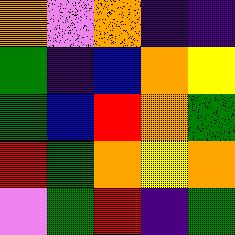[["orange", "violet", "orange", "indigo", "indigo"], ["green", "indigo", "blue", "orange", "yellow"], ["green", "blue", "red", "orange", "green"], ["red", "green", "orange", "yellow", "orange"], ["violet", "green", "red", "indigo", "green"]]